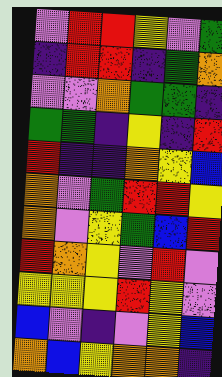[["violet", "red", "red", "yellow", "violet", "green"], ["indigo", "red", "red", "indigo", "green", "orange"], ["violet", "violet", "orange", "green", "green", "indigo"], ["green", "green", "indigo", "yellow", "indigo", "red"], ["red", "indigo", "indigo", "orange", "yellow", "blue"], ["orange", "violet", "green", "red", "red", "yellow"], ["orange", "violet", "yellow", "green", "blue", "red"], ["red", "orange", "yellow", "violet", "red", "violet"], ["yellow", "yellow", "yellow", "red", "yellow", "violet"], ["blue", "violet", "indigo", "violet", "yellow", "blue"], ["orange", "blue", "yellow", "orange", "orange", "indigo"]]